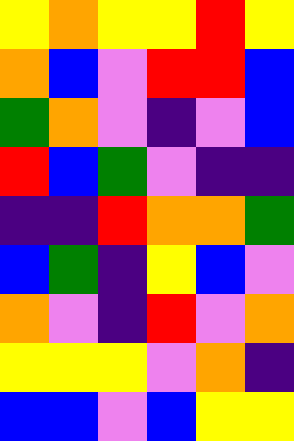[["yellow", "orange", "yellow", "yellow", "red", "yellow"], ["orange", "blue", "violet", "red", "red", "blue"], ["green", "orange", "violet", "indigo", "violet", "blue"], ["red", "blue", "green", "violet", "indigo", "indigo"], ["indigo", "indigo", "red", "orange", "orange", "green"], ["blue", "green", "indigo", "yellow", "blue", "violet"], ["orange", "violet", "indigo", "red", "violet", "orange"], ["yellow", "yellow", "yellow", "violet", "orange", "indigo"], ["blue", "blue", "violet", "blue", "yellow", "yellow"]]